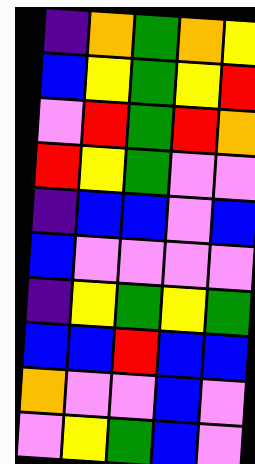[["indigo", "orange", "green", "orange", "yellow"], ["blue", "yellow", "green", "yellow", "red"], ["violet", "red", "green", "red", "orange"], ["red", "yellow", "green", "violet", "violet"], ["indigo", "blue", "blue", "violet", "blue"], ["blue", "violet", "violet", "violet", "violet"], ["indigo", "yellow", "green", "yellow", "green"], ["blue", "blue", "red", "blue", "blue"], ["orange", "violet", "violet", "blue", "violet"], ["violet", "yellow", "green", "blue", "violet"]]